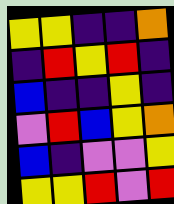[["yellow", "yellow", "indigo", "indigo", "orange"], ["indigo", "red", "yellow", "red", "indigo"], ["blue", "indigo", "indigo", "yellow", "indigo"], ["violet", "red", "blue", "yellow", "orange"], ["blue", "indigo", "violet", "violet", "yellow"], ["yellow", "yellow", "red", "violet", "red"]]